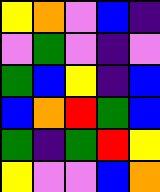[["yellow", "orange", "violet", "blue", "indigo"], ["violet", "green", "violet", "indigo", "violet"], ["green", "blue", "yellow", "indigo", "blue"], ["blue", "orange", "red", "green", "blue"], ["green", "indigo", "green", "red", "yellow"], ["yellow", "violet", "violet", "blue", "orange"]]